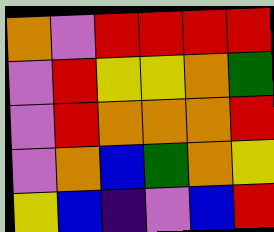[["orange", "violet", "red", "red", "red", "red"], ["violet", "red", "yellow", "yellow", "orange", "green"], ["violet", "red", "orange", "orange", "orange", "red"], ["violet", "orange", "blue", "green", "orange", "yellow"], ["yellow", "blue", "indigo", "violet", "blue", "red"]]